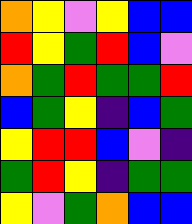[["orange", "yellow", "violet", "yellow", "blue", "blue"], ["red", "yellow", "green", "red", "blue", "violet"], ["orange", "green", "red", "green", "green", "red"], ["blue", "green", "yellow", "indigo", "blue", "green"], ["yellow", "red", "red", "blue", "violet", "indigo"], ["green", "red", "yellow", "indigo", "green", "green"], ["yellow", "violet", "green", "orange", "blue", "blue"]]